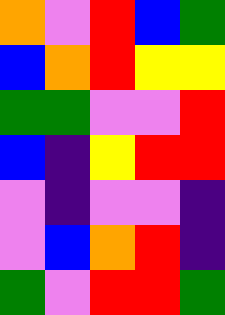[["orange", "violet", "red", "blue", "green"], ["blue", "orange", "red", "yellow", "yellow"], ["green", "green", "violet", "violet", "red"], ["blue", "indigo", "yellow", "red", "red"], ["violet", "indigo", "violet", "violet", "indigo"], ["violet", "blue", "orange", "red", "indigo"], ["green", "violet", "red", "red", "green"]]